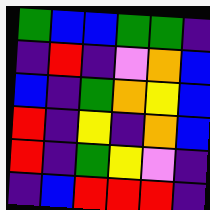[["green", "blue", "blue", "green", "green", "indigo"], ["indigo", "red", "indigo", "violet", "orange", "blue"], ["blue", "indigo", "green", "orange", "yellow", "blue"], ["red", "indigo", "yellow", "indigo", "orange", "blue"], ["red", "indigo", "green", "yellow", "violet", "indigo"], ["indigo", "blue", "red", "red", "red", "indigo"]]